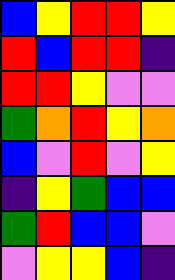[["blue", "yellow", "red", "red", "yellow"], ["red", "blue", "red", "red", "indigo"], ["red", "red", "yellow", "violet", "violet"], ["green", "orange", "red", "yellow", "orange"], ["blue", "violet", "red", "violet", "yellow"], ["indigo", "yellow", "green", "blue", "blue"], ["green", "red", "blue", "blue", "violet"], ["violet", "yellow", "yellow", "blue", "indigo"]]